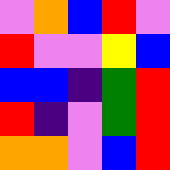[["violet", "orange", "blue", "red", "violet"], ["red", "violet", "violet", "yellow", "blue"], ["blue", "blue", "indigo", "green", "red"], ["red", "indigo", "violet", "green", "red"], ["orange", "orange", "violet", "blue", "red"]]